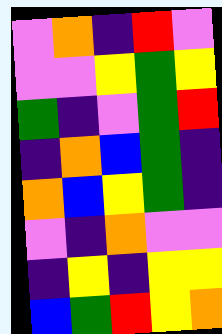[["violet", "orange", "indigo", "red", "violet"], ["violet", "violet", "yellow", "green", "yellow"], ["green", "indigo", "violet", "green", "red"], ["indigo", "orange", "blue", "green", "indigo"], ["orange", "blue", "yellow", "green", "indigo"], ["violet", "indigo", "orange", "violet", "violet"], ["indigo", "yellow", "indigo", "yellow", "yellow"], ["blue", "green", "red", "yellow", "orange"]]